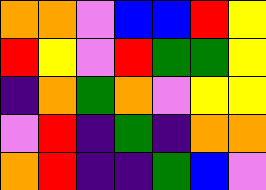[["orange", "orange", "violet", "blue", "blue", "red", "yellow"], ["red", "yellow", "violet", "red", "green", "green", "yellow"], ["indigo", "orange", "green", "orange", "violet", "yellow", "yellow"], ["violet", "red", "indigo", "green", "indigo", "orange", "orange"], ["orange", "red", "indigo", "indigo", "green", "blue", "violet"]]